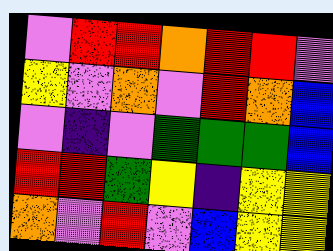[["violet", "red", "red", "orange", "red", "red", "violet"], ["yellow", "violet", "orange", "violet", "red", "orange", "blue"], ["violet", "indigo", "violet", "green", "green", "green", "blue"], ["red", "red", "green", "yellow", "indigo", "yellow", "yellow"], ["orange", "violet", "red", "violet", "blue", "yellow", "yellow"]]